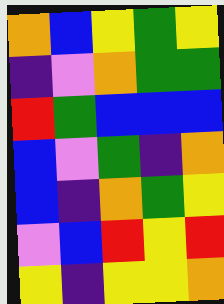[["orange", "blue", "yellow", "green", "yellow"], ["indigo", "violet", "orange", "green", "green"], ["red", "green", "blue", "blue", "blue"], ["blue", "violet", "green", "indigo", "orange"], ["blue", "indigo", "orange", "green", "yellow"], ["violet", "blue", "red", "yellow", "red"], ["yellow", "indigo", "yellow", "yellow", "orange"]]